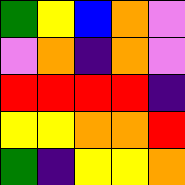[["green", "yellow", "blue", "orange", "violet"], ["violet", "orange", "indigo", "orange", "violet"], ["red", "red", "red", "red", "indigo"], ["yellow", "yellow", "orange", "orange", "red"], ["green", "indigo", "yellow", "yellow", "orange"]]